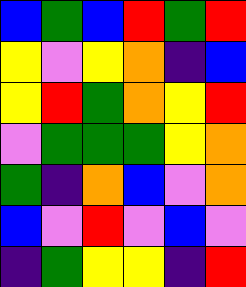[["blue", "green", "blue", "red", "green", "red"], ["yellow", "violet", "yellow", "orange", "indigo", "blue"], ["yellow", "red", "green", "orange", "yellow", "red"], ["violet", "green", "green", "green", "yellow", "orange"], ["green", "indigo", "orange", "blue", "violet", "orange"], ["blue", "violet", "red", "violet", "blue", "violet"], ["indigo", "green", "yellow", "yellow", "indigo", "red"]]